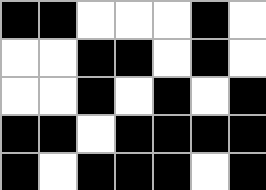[["black", "black", "white", "white", "white", "black", "white"], ["white", "white", "black", "black", "white", "black", "white"], ["white", "white", "black", "white", "black", "white", "black"], ["black", "black", "white", "black", "black", "black", "black"], ["black", "white", "black", "black", "black", "white", "black"]]